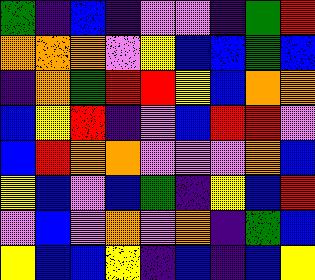[["green", "indigo", "blue", "indigo", "violet", "violet", "indigo", "green", "red"], ["orange", "orange", "orange", "violet", "yellow", "blue", "blue", "green", "blue"], ["indigo", "orange", "green", "red", "red", "yellow", "blue", "orange", "orange"], ["blue", "yellow", "red", "indigo", "violet", "blue", "red", "red", "violet"], ["blue", "red", "orange", "orange", "violet", "violet", "violet", "orange", "blue"], ["yellow", "blue", "violet", "blue", "green", "indigo", "yellow", "blue", "red"], ["violet", "blue", "violet", "orange", "violet", "orange", "indigo", "green", "blue"], ["yellow", "blue", "blue", "yellow", "indigo", "blue", "indigo", "blue", "yellow"]]